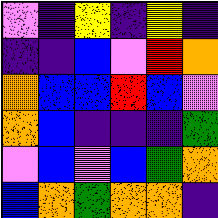[["violet", "indigo", "yellow", "indigo", "yellow", "indigo"], ["indigo", "indigo", "blue", "violet", "red", "orange"], ["orange", "blue", "blue", "red", "blue", "violet"], ["orange", "blue", "indigo", "indigo", "indigo", "green"], ["violet", "blue", "violet", "blue", "green", "orange"], ["blue", "orange", "green", "orange", "orange", "indigo"]]